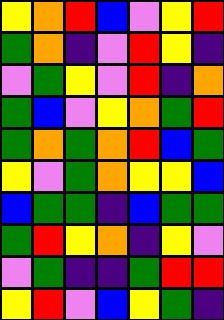[["yellow", "orange", "red", "blue", "violet", "yellow", "red"], ["green", "orange", "indigo", "violet", "red", "yellow", "indigo"], ["violet", "green", "yellow", "violet", "red", "indigo", "orange"], ["green", "blue", "violet", "yellow", "orange", "green", "red"], ["green", "orange", "green", "orange", "red", "blue", "green"], ["yellow", "violet", "green", "orange", "yellow", "yellow", "blue"], ["blue", "green", "green", "indigo", "blue", "green", "green"], ["green", "red", "yellow", "orange", "indigo", "yellow", "violet"], ["violet", "green", "indigo", "indigo", "green", "red", "red"], ["yellow", "red", "violet", "blue", "yellow", "green", "indigo"]]